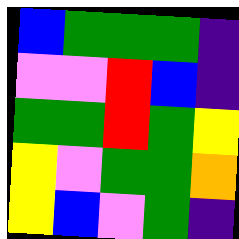[["blue", "green", "green", "green", "indigo"], ["violet", "violet", "red", "blue", "indigo"], ["green", "green", "red", "green", "yellow"], ["yellow", "violet", "green", "green", "orange"], ["yellow", "blue", "violet", "green", "indigo"]]